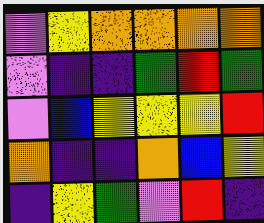[["violet", "yellow", "orange", "orange", "orange", "orange"], ["violet", "indigo", "indigo", "green", "red", "green"], ["violet", "blue", "yellow", "yellow", "yellow", "red"], ["orange", "indigo", "indigo", "orange", "blue", "yellow"], ["indigo", "yellow", "green", "violet", "red", "indigo"]]